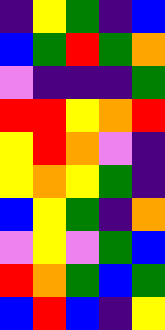[["indigo", "yellow", "green", "indigo", "blue"], ["blue", "green", "red", "green", "orange"], ["violet", "indigo", "indigo", "indigo", "green"], ["red", "red", "yellow", "orange", "red"], ["yellow", "red", "orange", "violet", "indigo"], ["yellow", "orange", "yellow", "green", "indigo"], ["blue", "yellow", "green", "indigo", "orange"], ["violet", "yellow", "violet", "green", "blue"], ["red", "orange", "green", "blue", "green"], ["blue", "red", "blue", "indigo", "yellow"]]